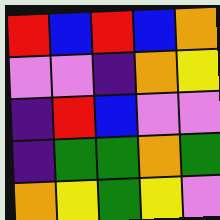[["red", "blue", "red", "blue", "orange"], ["violet", "violet", "indigo", "orange", "yellow"], ["indigo", "red", "blue", "violet", "violet"], ["indigo", "green", "green", "orange", "green"], ["orange", "yellow", "green", "yellow", "violet"]]